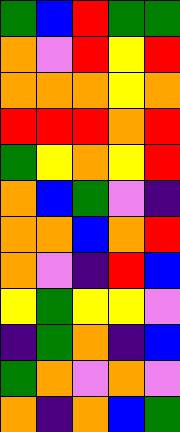[["green", "blue", "red", "green", "green"], ["orange", "violet", "red", "yellow", "red"], ["orange", "orange", "orange", "yellow", "orange"], ["red", "red", "red", "orange", "red"], ["green", "yellow", "orange", "yellow", "red"], ["orange", "blue", "green", "violet", "indigo"], ["orange", "orange", "blue", "orange", "red"], ["orange", "violet", "indigo", "red", "blue"], ["yellow", "green", "yellow", "yellow", "violet"], ["indigo", "green", "orange", "indigo", "blue"], ["green", "orange", "violet", "orange", "violet"], ["orange", "indigo", "orange", "blue", "green"]]